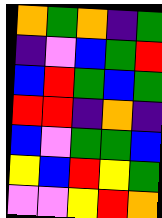[["orange", "green", "orange", "indigo", "green"], ["indigo", "violet", "blue", "green", "red"], ["blue", "red", "green", "blue", "green"], ["red", "red", "indigo", "orange", "indigo"], ["blue", "violet", "green", "green", "blue"], ["yellow", "blue", "red", "yellow", "green"], ["violet", "violet", "yellow", "red", "orange"]]